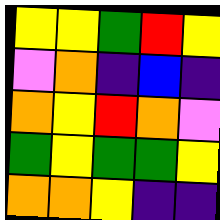[["yellow", "yellow", "green", "red", "yellow"], ["violet", "orange", "indigo", "blue", "indigo"], ["orange", "yellow", "red", "orange", "violet"], ["green", "yellow", "green", "green", "yellow"], ["orange", "orange", "yellow", "indigo", "indigo"]]